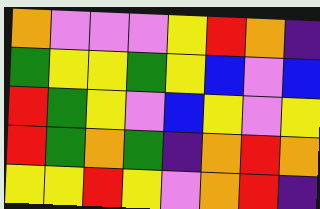[["orange", "violet", "violet", "violet", "yellow", "red", "orange", "indigo"], ["green", "yellow", "yellow", "green", "yellow", "blue", "violet", "blue"], ["red", "green", "yellow", "violet", "blue", "yellow", "violet", "yellow"], ["red", "green", "orange", "green", "indigo", "orange", "red", "orange"], ["yellow", "yellow", "red", "yellow", "violet", "orange", "red", "indigo"]]